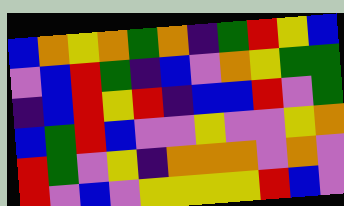[["blue", "orange", "yellow", "orange", "green", "orange", "indigo", "green", "red", "yellow", "blue"], ["violet", "blue", "red", "green", "indigo", "blue", "violet", "orange", "yellow", "green", "green"], ["indigo", "blue", "red", "yellow", "red", "indigo", "blue", "blue", "red", "violet", "green"], ["blue", "green", "red", "blue", "violet", "violet", "yellow", "violet", "violet", "yellow", "orange"], ["red", "green", "violet", "yellow", "indigo", "orange", "orange", "orange", "violet", "orange", "violet"], ["red", "violet", "blue", "violet", "yellow", "yellow", "yellow", "yellow", "red", "blue", "violet"]]